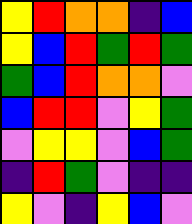[["yellow", "red", "orange", "orange", "indigo", "blue"], ["yellow", "blue", "red", "green", "red", "green"], ["green", "blue", "red", "orange", "orange", "violet"], ["blue", "red", "red", "violet", "yellow", "green"], ["violet", "yellow", "yellow", "violet", "blue", "green"], ["indigo", "red", "green", "violet", "indigo", "indigo"], ["yellow", "violet", "indigo", "yellow", "blue", "violet"]]